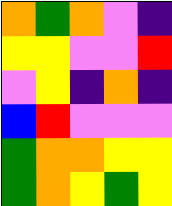[["orange", "green", "orange", "violet", "indigo"], ["yellow", "yellow", "violet", "violet", "red"], ["violet", "yellow", "indigo", "orange", "indigo"], ["blue", "red", "violet", "violet", "violet"], ["green", "orange", "orange", "yellow", "yellow"], ["green", "orange", "yellow", "green", "yellow"]]